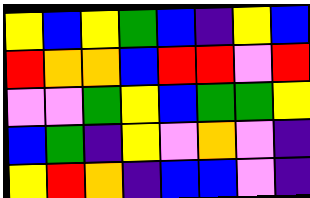[["yellow", "blue", "yellow", "green", "blue", "indigo", "yellow", "blue"], ["red", "orange", "orange", "blue", "red", "red", "violet", "red"], ["violet", "violet", "green", "yellow", "blue", "green", "green", "yellow"], ["blue", "green", "indigo", "yellow", "violet", "orange", "violet", "indigo"], ["yellow", "red", "orange", "indigo", "blue", "blue", "violet", "indigo"]]